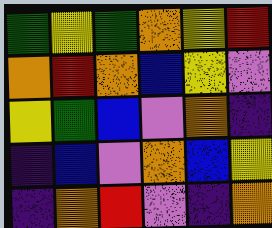[["green", "yellow", "green", "orange", "yellow", "red"], ["orange", "red", "orange", "blue", "yellow", "violet"], ["yellow", "green", "blue", "violet", "orange", "indigo"], ["indigo", "blue", "violet", "orange", "blue", "yellow"], ["indigo", "orange", "red", "violet", "indigo", "orange"]]